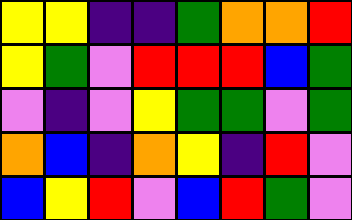[["yellow", "yellow", "indigo", "indigo", "green", "orange", "orange", "red"], ["yellow", "green", "violet", "red", "red", "red", "blue", "green"], ["violet", "indigo", "violet", "yellow", "green", "green", "violet", "green"], ["orange", "blue", "indigo", "orange", "yellow", "indigo", "red", "violet"], ["blue", "yellow", "red", "violet", "blue", "red", "green", "violet"]]